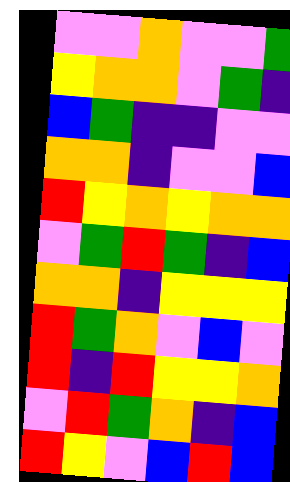[["violet", "violet", "orange", "violet", "violet", "green"], ["yellow", "orange", "orange", "violet", "green", "indigo"], ["blue", "green", "indigo", "indigo", "violet", "violet"], ["orange", "orange", "indigo", "violet", "violet", "blue"], ["red", "yellow", "orange", "yellow", "orange", "orange"], ["violet", "green", "red", "green", "indigo", "blue"], ["orange", "orange", "indigo", "yellow", "yellow", "yellow"], ["red", "green", "orange", "violet", "blue", "violet"], ["red", "indigo", "red", "yellow", "yellow", "orange"], ["violet", "red", "green", "orange", "indigo", "blue"], ["red", "yellow", "violet", "blue", "red", "blue"]]